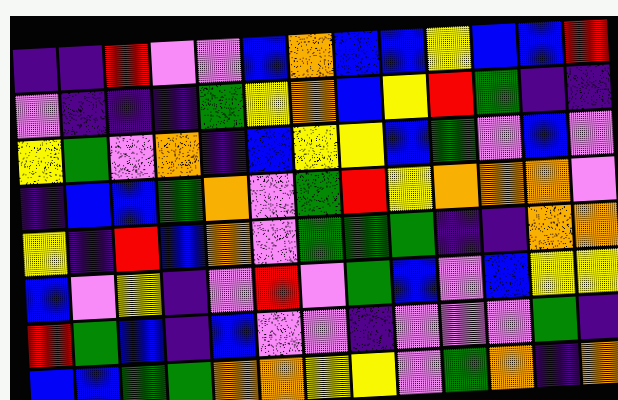[["indigo", "indigo", "red", "violet", "violet", "blue", "orange", "blue", "blue", "yellow", "blue", "blue", "red"], ["violet", "indigo", "indigo", "indigo", "green", "yellow", "orange", "blue", "yellow", "red", "green", "indigo", "indigo"], ["yellow", "green", "violet", "orange", "indigo", "blue", "yellow", "yellow", "blue", "green", "violet", "blue", "violet"], ["indigo", "blue", "blue", "green", "orange", "violet", "green", "red", "yellow", "orange", "orange", "orange", "violet"], ["yellow", "indigo", "red", "blue", "orange", "violet", "green", "green", "green", "indigo", "indigo", "orange", "orange"], ["blue", "violet", "yellow", "indigo", "violet", "red", "violet", "green", "blue", "violet", "blue", "yellow", "yellow"], ["red", "green", "blue", "indigo", "blue", "violet", "violet", "indigo", "violet", "violet", "violet", "green", "indigo"], ["blue", "blue", "green", "green", "orange", "orange", "yellow", "yellow", "violet", "green", "orange", "indigo", "orange"]]